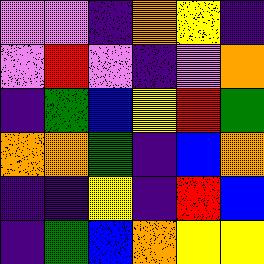[["violet", "violet", "indigo", "orange", "yellow", "indigo"], ["violet", "red", "violet", "indigo", "violet", "orange"], ["indigo", "green", "blue", "yellow", "red", "green"], ["orange", "orange", "green", "indigo", "blue", "orange"], ["indigo", "indigo", "yellow", "indigo", "red", "blue"], ["indigo", "green", "blue", "orange", "yellow", "yellow"]]